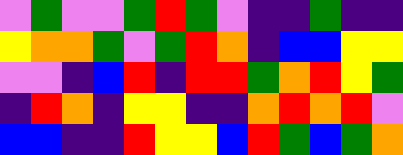[["violet", "green", "violet", "violet", "green", "red", "green", "violet", "indigo", "indigo", "green", "indigo", "indigo"], ["yellow", "orange", "orange", "green", "violet", "green", "red", "orange", "indigo", "blue", "blue", "yellow", "yellow"], ["violet", "violet", "indigo", "blue", "red", "indigo", "red", "red", "green", "orange", "red", "yellow", "green"], ["indigo", "red", "orange", "indigo", "yellow", "yellow", "indigo", "indigo", "orange", "red", "orange", "red", "violet"], ["blue", "blue", "indigo", "indigo", "red", "yellow", "yellow", "blue", "red", "green", "blue", "green", "orange"]]